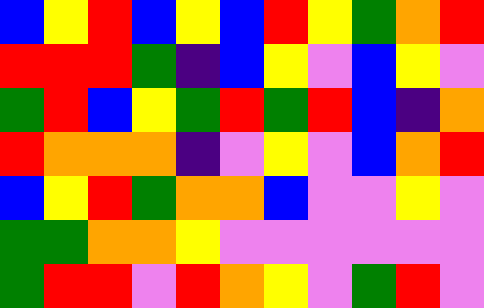[["blue", "yellow", "red", "blue", "yellow", "blue", "red", "yellow", "green", "orange", "red"], ["red", "red", "red", "green", "indigo", "blue", "yellow", "violet", "blue", "yellow", "violet"], ["green", "red", "blue", "yellow", "green", "red", "green", "red", "blue", "indigo", "orange"], ["red", "orange", "orange", "orange", "indigo", "violet", "yellow", "violet", "blue", "orange", "red"], ["blue", "yellow", "red", "green", "orange", "orange", "blue", "violet", "violet", "yellow", "violet"], ["green", "green", "orange", "orange", "yellow", "violet", "violet", "violet", "violet", "violet", "violet"], ["green", "red", "red", "violet", "red", "orange", "yellow", "violet", "green", "red", "violet"]]